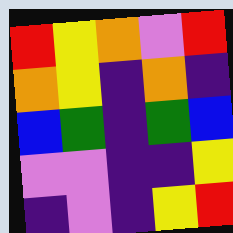[["red", "yellow", "orange", "violet", "red"], ["orange", "yellow", "indigo", "orange", "indigo"], ["blue", "green", "indigo", "green", "blue"], ["violet", "violet", "indigo", "indigo", "yellow"], ["indigo", "violet", "indigo", "yellow", "red"]]